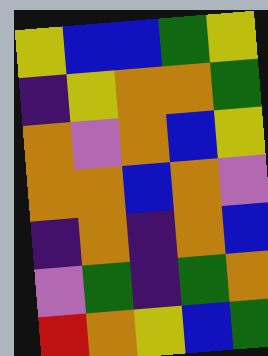[["yellow", "blue", "blue", "green", "yellow"], ["indigo", "yellow", "orange", "orange", "green"], ["orange", "violet", "orange", "blue", "yellow"], ["orange", "orange", "blue", "orange", "violet"], ["indigo", "orange", "indigo", "orange", "blue"], ["violet", "green", "indigo", "green", "orange"], ["red", "orange", "yellow", "blue", "green"]]